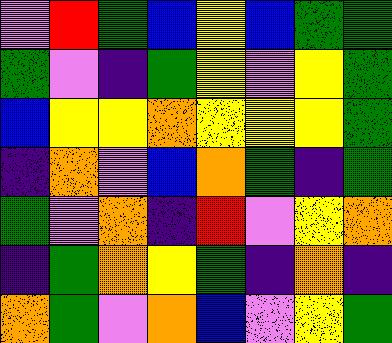[["violet", "red", "green", "blue", "yellow", "blue", "green", "green"], ["green", "violet", "indigo", "green", "yellow", "violet", "yellow", "green"], ["blue", "yellow", "yellow", "orange", "yellow", "yellow", "yellow", "green"], ["indigo", "orange", "violet", "blue", "orange", "green", "indigo", "green"], ["green", "violet", "orange", "indigo", "red", "violet", "yellow", "orange"], ["indigo", "green", "orange", "yellow", "green", "indigo", "orange", "indigo"], ["orange", "green", "violet", "orange", "blue", "violet", "yellow", "green"]]